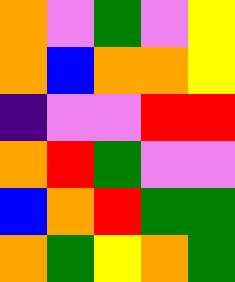[["orange", "violet", "green", "violet", "yellow"], ["orange", "blue", "orange", "orange", "yellow"], ["indigo", "violet", "violet", "red", "red"], ["orange", "red", "green", "violet", "violet"], ["blue", "orange", "red", "green", "green"], ["orange", "green", "yellow", "orange", "green"]]